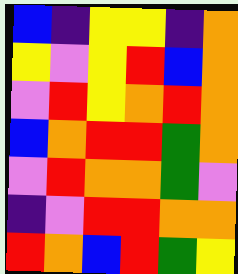[["blue", "indigo", "yellow", "yellow", "indigo", "orange"], ["yellow", "violet", "yellow", "red", "blue", "orange"], ["violet", "red", "yellow", "orange", "red", "orange"], ["blue", "orange", "red", "red", "green", "orange"], ["violet", "red", "orange", "orange", "green", "violet"], ["indigo", "violet", "red", "red", "orange", "orange"], ["red", "orange", "blue", "red", "green", "yellow"]]